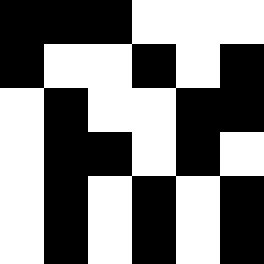[["black", "black", "black", "white", "white", "white"], ["black", "white", "white", "black", "white", "black"], ["white", "black", "white", "white", "black", "black"], ["white", "black", "black", "white", "black", "white"], ["white", "black", "white", "black", "white", "black"], ["white", "black", "white", "black", "white", "black"]]